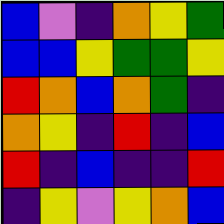[["blue", "violet", "indigo", "orange", "yellow", "green"], ["blue", "blue", "yellow", "green", "green", "yellow"], ["red", "orange", "blue", "orange", "green", "indigo"], ["orange", "yellow", "indigo", "red", "indigo", "blue"], ["red", "indigo", "blue", "indigo", "indigo", "red"], ["indigo", "yellow", "violet", "yellow", "orange", "blue"]]